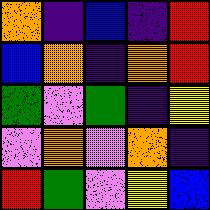[["orange", "indigo", "blue", "indigo", "red"], ["blue", "orange", "indigo", "orange", "red"], ["green", "violet", "green", "indigo", "yellow"], ["violet", "orange", "violet", "orange", "indigo"], ["red", "green", "violet", "yellow", "blue"]]